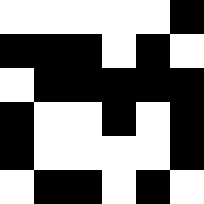[["white", "white", "white", "white", "white", "black"], ["black", "black", "black", "white", "black", "white"], ["white", "black", "black", "black", "black", "black"], ["black", "white", "white", "black", "white", "black"], ["black", "white", "white", "white", "white", "black"], ["white", "black", "black", "white", "black", "white"]]